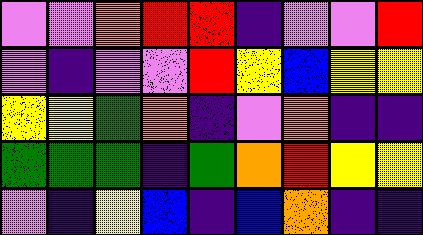[["violet", "violet", "orange", "red", "red", "indigo", "violet", "violet", "red"], ["violet", "indigo", "violet", "violet", "red", "yellow", "blue", "yellow", "yellow"], ["yellow", "yellow", "green", "orange", "indigo", "violet", "orange", "indigo", "indigo"], ["green", "green", "green", "indigo", "green", "orange", "red", "yellow", "yellow"], ["violet", "indigo", "yellow", "blue", "indigo", "blue", "orange", "indigo", "indigo"]]